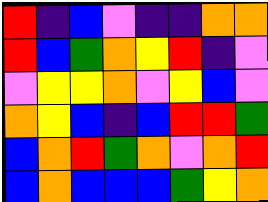[["red", "indigo", "blue", "violet", "indigo", "indigo", "orange", "orange"], ["red", "blue", "green", "orange", "yellow", "red", "indigo", "violet"], ["violet", "yellow", "yellow", "orange", "violet", "yellow", "blue", "violet"], ["orange", "yellow", "blue", "indigo", "blue", "red", "red", "green"], ["blue", "orange", "red", "green", "orange", "violet", "orange", "red"], ["blue", "orange", "blue", "blue", "blue", "green", "yellow", "orange"]]